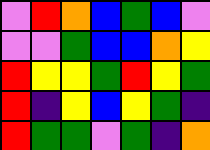[["violet", "red", "orange", "blue", "green", "blue", "violet"], ["violet", "violet", "green", "blue", "blue", "orange", "yellow"], ["red", "yellow", "yellow", "green", "red", "yellow", "green"], ["red", "indigo", "yellow", "blue", "yellow", "green", "indigo"], ["red", "green", "green", "violet", "green", "indigo", "orange"]]